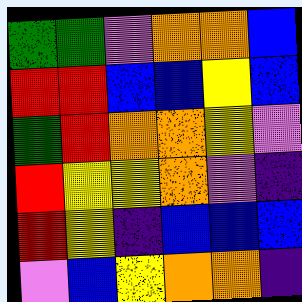[["green", "green", "violet", "orange", "orange", "blue"], ["red", "red", "blue", "blue", "yellow", "blue"], ["green", "red", "orange", "orange", "yellow", "violet"], ["red", "yellow", "yellow", "orange", "violet", "indigo"], ["red", "yellow", "indigo", "blue", "blue", "blue"], ["violet", "blue", "yellow", "orange", "orange", "indigo"]]